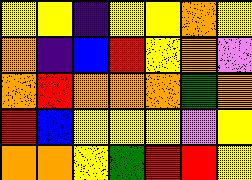[["yellow", "yellow", "indigo", "yellow", "yellow", "orange", "yellow"], ["orange", "indigo", "blue", "red", "yellow", "orange", "violet"], ["orange", "red", "orange", "orange", "orange", "green", "orange"], ["red", "blue", "yellow", "yellow", "yellow", "violet", "yellow"], ["orange", "orange", "yellow", "green", "red", "red", "yellow"]]